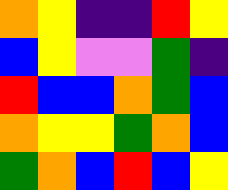[["orange", "yellow", "indigo", "indigo", "red", "yellow"], ["blue", "yellow", "violet", "violet", "green", "indigo"], ["red", "blue", "blue", "orange", "green", "blue"], ["orange", "yellow", "yellow", "green", "orange", "blue"], ["green", "orange", "blue", "red", "blue", "yellow"]]